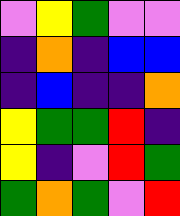[["violet", "yellow", "green", "violet", "violet"], ["indigo", "orange", "indigo", "blue", "blue"], ["indigo", "blue", "indigo", "indigo", "orange"], ["yellow", "green", "green", "red", "indigo"], ["yellow", "indigo", "violet", "red", "green"], ["green", "orange", "green", "violet", "red"]]